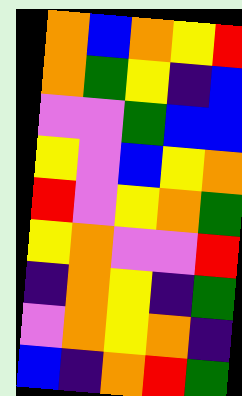[["orange", "blue", "orange", "yellow", "red"], ["orange", "green", "yellow", "indigo", "blue"], ["violet", "violet", "green", "blue", "blue"], ["yellow", "violet", "blue", "yellow", "orange"], ["red", "violet", "yellow", "orange", "green"], ["yellow", "orange", "violet", "violet", "red"], ["indigo", "orange", "yellow", "indigo", "green"], ["violet", "orange", "yellow", "orange", "indigo"], ["blue", "indigo", "orange", "red", "green"]]